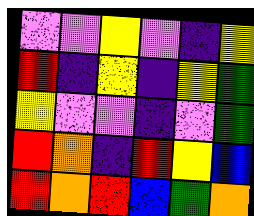[["violet", "violet", "yellow", "violet", "indigo", "yellow"], ["red", "indigo", "yellow", "indigo", "yellow", "green"], ["yellow", "violet", "violet", "indigo", "violet", "green"], ["red", "orange", "indigo", "red", "yellow", "blue"], ["red", "orange", "red", "blue", "green", "orange"]]